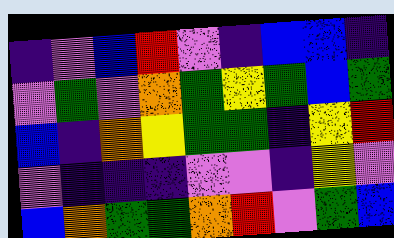[["indigo", "violet", "blue", "red", "violet", "indigo", "blue", "blue", "indigo"], ["violet", "green", "violet", "orange", "green", "yellow", "green", "blue", "green"], ["blue", "indigo", "orange", "yellow", "green", "green", "indigo", "yellow", "red"], ["violet", "indigo", "indigo", "indigo", "violet", "violet", "indigo", "yellow", "violet"], ["blue", "orange", "green", "green", "orange", "red", "violet", "green", "blue"]]